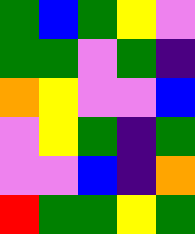[["green", "blue", "green", "yellow", "violet"], ["green", "green", "violet", "green", "indigo"], ["orange", "yellow", "violet", "violet", "blue"], ["violet", "yellow", "green", "indigo", "green"], ["violet", "violet", "blue", "indigo", "orange"], ["red", "green", "green", "yellow", "green"]]